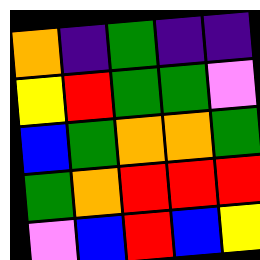[["orange", "indigo", "green", "indigo", "indigo"], ["yellow", "red", "green", "green", "violet"], ["blue", "green", "orange", "orange", "green"], ["green", "orange", "red", "red", "red"], ["violet", "blue", "red", "blue", "yellow"]]